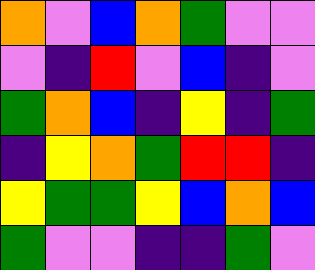[["orange", "violet", "blue", "orange", "green", "violet", "violet"], ["violet", "indigo", "red", "violet", "blue", "indigo", "violet"], ["green", "orange", "blue", "indigo", "yellow", "indigo", "green"], ["indigo", "yellow", "orange", "green", "red", "red", "indigo"], ["yellow", "green", "green", "yellow", "blue", "orange", "blue"], ["green", "violet", "violet", "indigo", "indigo", "green", "violet"]]